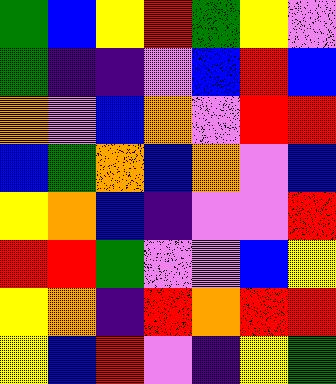[["green", "blue", "yellow", "red", "green", "yellow", "violet"], ["green", "indigo", "indigo", "violet", "blue", "red", "blue"], ["orange", "violet", "blue", "orange", "violet", "red", "red"], ["blue", "green", "orange", "blue", "orange", "violet", "blue"], ["yellow", "orange", "blue", "indigo", "violet", "violet", "red"], ["red", "red", "green", "violet", "violet", "blue", "yellow"], ["yellow", "orange", "indigo", "red", "orange", "red", "red"], ["yellow", "blue", "red", "violet", "indigo", "yellow", "green"]]